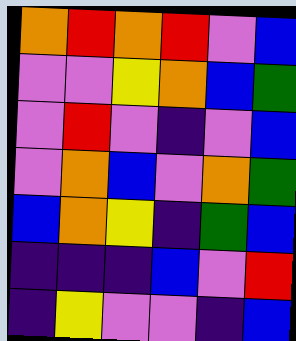[["orange", "red", "orange", "red", "violet", "blue"], ["violet", "violet", "yellow", "orange", "blue", "green"], ["violet", "red", "violet", "indigo", "violet", "blue"], ["violet", "orange", "blue", "violet", "orange", "green"], ["blue", "orange", "yellow", "indigo", "green", "blue"], ["indigo", "indigo", "indigo", "blue", "violet", "red"], ["indigo", "yellow", "violet", "violet", "indigo", "blue"]]